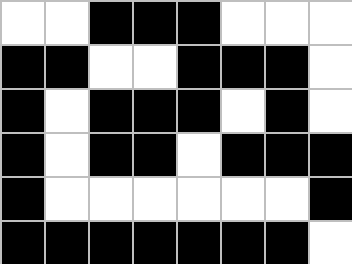[["white", "white", "black", "black", "black", "white", "white", "white"], ["black", "black", "white", "white", "black", "black", "black", "white"], ["black", "white", "black", "black", "black", "white", "black", "white"], ["black", "white", "black", "black", "white", "black", "black", "black"], ["black", "white", "white", "white", "white", "white", "white", "black"], ["black", "black", "black", "black", "black", "black", "black", "white"]]